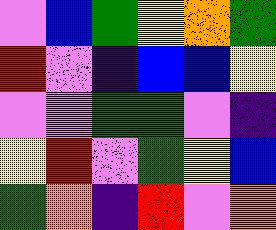[["violet", "blue", "green", "yellow", "orange", "green"], ["red", "violet", "indigo", "blue", "blue", "yellow"], ["violet", "violet", "green", "green", "violet", "indigo"], ["yellow", "red", "violet", "green", "yellow", "blue"], ["green", "orange", "indigo", "red", "violet", "orange"]]